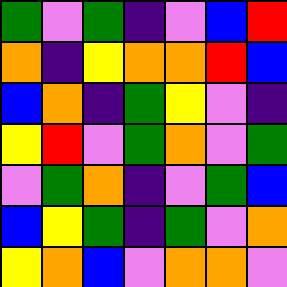[["green", "violet", "green", "indigo", "violet", "blue", "red"], ["orange", "indigo", "yellow", "orange", "orange", "red", "blue"], ["blue", "orange", "indigo", "green", "yellow", "violet", "indigo"], ["yellow", "red", "violet", "green", "orange", "violet", "green"], ["violet", "green", "orange", "indigo", "violet", "green", "blue"], ["blue", "yellow", "green", "indigo", "green", "violet", "orange"], ["yellow", "orange", "blue", "violet", "orange", "orange", "violet"]]